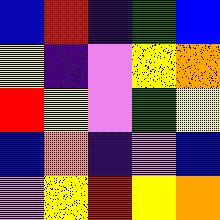[["blue", "red", "indigo", "green", "blue"], ["yellow", "indigo", "violet", "yellow", "orange"], ["red", "yellow", "violet", "green", "yellow"], ["blue", "orange", "indigo", "violet", "blue"], ["violet", "yellow", "red", "yellow", "orange"]]